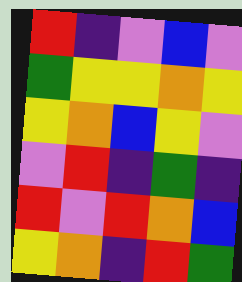[["red", "indigo", "violet", "blue", "violet"], ["green", "yellow", "yellow", "orange", "yellow"], ["yellow", "orange", "blue", "yellow", "violet"], ["violet", "red", "indigo", "green", "indigo"], ["red", "violet", "red", "orange", "blue"], ["yellow", "orange", "indigo", "red", "green"]]